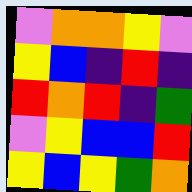[["violet", "orange", "orange", "yellow", "violet"], ["yellow", "blue", "indigo", "red", "indigo"], ["red", "orange", "red", "indigo", "green"], ["violet", "yellow", "blue", "blue", "red"], ["yellow", "blue", "yellow", "green", "orange"]]